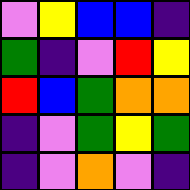[["violet", "yellow", "blue", "blue", "indigo"], ["green", "indigo", "violet", "red", "yellow"], ["red", "blue", "green", "orange", "orange"], ["indigo", "violet", "green", "yellow", "green"], ["indigo", "violet", "orange", "violet", "indigo"]]